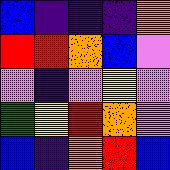[["blue", "indigo", "indigo", "indigo", "orange"], ["red", "red", "orange", "blue", "violet"], ["violet", "indigo", "violet", "yellow", "violet"], ["green", "yellow", "red", "orange", "violet"], ["blue", "indigo", "orange", "red", "blue"]]